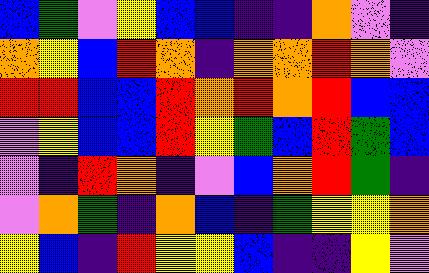[["blue", "green", "violet", "yellow", "blue", "blue", "indigo", "indigo", "orange", "violet", "indigo"], ["orange", "yellow", "blue", "red", "orange", "indigo", "orange", "orange", "red", "orange", "violet"], ["red", "red", "blue", "blue", "red", "orange", "red", "orange", "red", "blue", "blue"], ["violet", "yellow", "blue", "blue", "red", "yellow", "green", "blue", "red", "green", "blue"], ["violet", "indigo", "red", "orange", "indigo", "violet", "blue", "orange", "red", "green", "indigo"], ["violet", "orange", "green", "indigo", "orange", "blue", "indigo", "green", "yellow", "yellow", "orange"], ["yellow", "blue", "indigo", "red", "yellow", "yellow", "blue", "indigo", "indigo", "yellow", "violet"]]